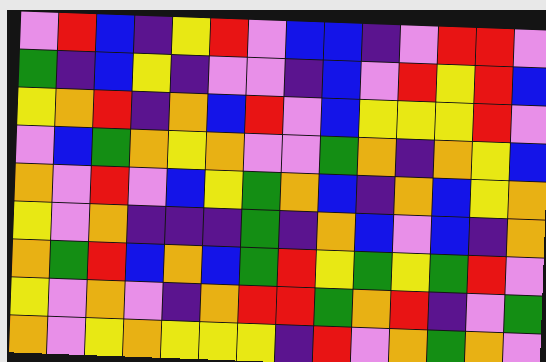[["violet", "red", "blue", "indigo", "yellow", "red", "violet", "blue", "blue", "indigo", "violet", "red", "red", "violet"], ["green", "indigo", "blue", "yellow", "indigo", "violet", "violet", "indigo", "blue", "violet", "red", "yellow", "red", "blue"], ["yellow", "orange", "red", "indigo", "orange", "blue", "red", "violet", "blue", "yellow", "yellow", "yellow", "red", "violet"], ["violet", "blue", "green", "orange", "yellow", "orange", "violet", "violet", "green", "orange", "indigo", "orange", "yellow", "blue"], ["orange", "violet", "red", "violet", "blue", "yellow", "green", "orange", "blue", "indigo", "orange", "blue", "yellow", "orange"], ["yellow", "violet", "orange", "indigo", "indigo", "indigo", "green", "indigo", "orange", "blue", "violet", "blue", "indigo", "orange"], ["orange", "green", "red", "blue", "orange", "blue", "green", "red", "yellow", "green", "yellow", "green", "red", "violet"], ["yellow", "violet", "orange", "violet", "indigo", "orange", "red", "red", "green", "orange", "red", "indigo", "violet", "green"], ["orange", "violet", "yellow", "orange", "yellow", "yellow", "yellow", "indigo", "red", "violet", "orange", "green", "orange", "violet"]]